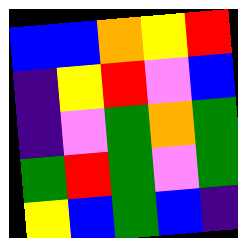[["blue", "blue", "orange", "yellow", "red"], ["indigo", "yellow", "red", "violet", "blue"], ["indigo", "violet", "green", "orange", "green"], ["green", "red", "green", "violet", "green"], ["yellow", "blue", "green", "blue", "indigo"]]